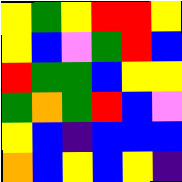[["yellow", "green", "yellow", "red", "red", "yellow"], ["yellow", "blue", "violet", "green", "red", "blue"], ["red", "green", "green", "blue", "yellow", "yellow"], ["green", "orange", "green", "red", "blue", "violet"], ["yellow", "blue", "indigo", "blue", "blue", "blue"], ["orange", "blue", "yellow", "blue", "yellow", "indigo"]]